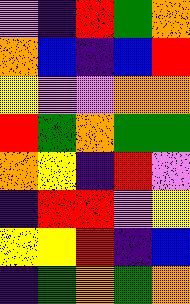[["violet", "indigo", "red", "green", "orange"], ["orange", "blue", "indigo", "blue", "red"], ["yellow", "violet", "violet", "orange", "orange"], ["red", "green", "orange", "green", "green"], ["orange", "yellow", "indigo", "red", "violet"], ["indigo", "red", "red", "violet", "yellow"], ["yellow", "yellow", "red", "indigo", "blue"], ["indigo", "green", "orange", "green", "orange"]]